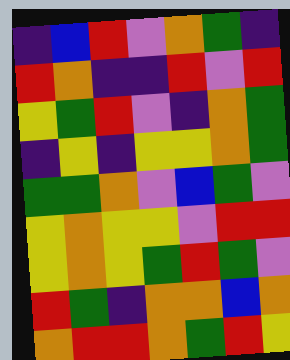[["indigo", "blue", "red", "violet", "orange", "green", "indigo"], ["red", "orange", "indigo", "indigo", "red", "violet", "red"], ["yellow", "green", "red", "violet", "indigo", "orange", "green"], ["indigo", "yellow", "indigo", "yellow", "yellow", "orange", "green"], ["green", "green", "orange", "violet", "blue", "green", "violet"], ["yellow", "orange", "yellow", "yellow", "violet", "red", "red"], ["yellow", "orange", "yellow", "green", "red", "green", "violet"], ["red", "green", "indigo", "orange", "orange", "blue", "orange"], ["orange", "red", "red", "orange", "green", "red", "yellow"]]